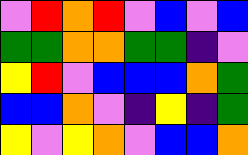[["violet", "red", "orange", "red", "violet", "blue", "violet", "blue"], ["green", "green", "orange", "orange", "green", "green", "indigo", "violet"], ["yellow", "red", "violet", "blue", "blue", "blue", "orange", "green"], ["blue", "blue", "orange", "violet", "indigo", "yellow", "indigo", "green"], ["yellow", "violet", "yellow", "orange", "violet", "blue", "blue", "orange"]]